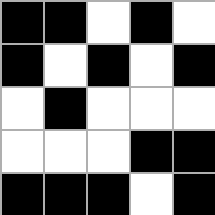[["black", "black", "white", "black", "white"], ["black", "white", "black", "white", "black"], ["white", "black", "white", "white", "white"], ["white", "white", "white", "black", "black"], ["black", "black", "black", "white", "black"]]